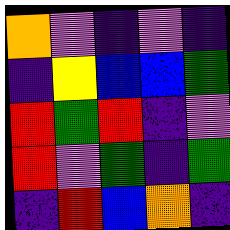[["orange", "violet", "indigo", "violet", "indigo"], ["indigo", "yellow", "blue", "blue", "green"], ["red", "green", "red", "indigo", "violet"], ["red", "violet", "green", "indigo", "green"], ["indigo", "red", "blue", "orange", "indigo"]]